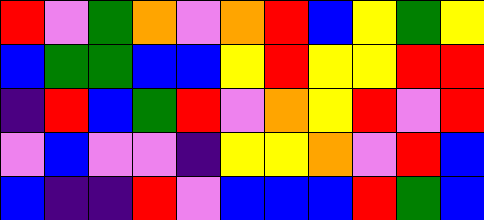[["red", "violet", "green", "orange", "violet", "orange", "red", "blue", "yellow", "green", "yellow"], ["blue", "green", "green", "blue", "blue", "yellow", "red", "yellow", "yellow", "red", "red"], ["indigo", "red", "blue", "green", "red", "violet", "orange", "yellow", "red", "violet", "red"], ["violet", "blue", "violet", "violet", "indigo", "yellow", "yellow", "orange", "violet", "red", "blue"], ["blue", "indigo", "indigo", "red", "violet", "blue", "blue", "blue", "red", "green", "blue"]]